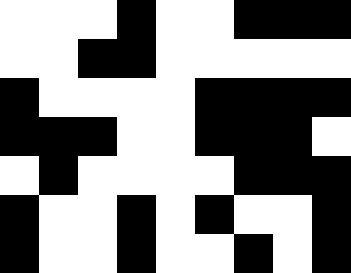[["white", "white", "white", "black", "white", "white", "black", "black", "black"], ["white", "white", "black", "black", "white", "white", "white", "white", "white"], ["black", "white", "white", "white", "white", "black", "black", "black", "black"], ["black", "black", "black", "white", "white", "black", "black", "black", "white"], ["white", "black", "white", "white", "white", "white", "black", "black", "black"], ["black", "white", "white", "black", "white", "black", "white", "white", "black"], ["black", "white", "white", "black", "white", "white", "black", "white", "black"]]